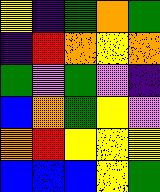[["yellow", "indigo", "green", "orange", "green"], ["indigo", "red", "orange", "yellow", "orange"], ["green", "violet", "green", "violet", "indigo"], ["blue", "orange", "green", "yellow", "violet"], ["orange", "red", "yellow", "yellow", "yellow"], ["blue", "blue", "blue", "yellow", "green"]]